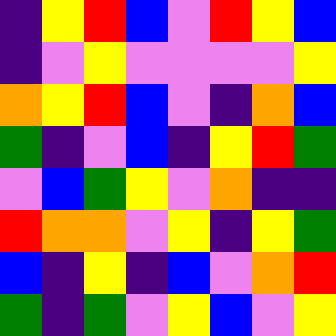[["indigo", "yellow", "red", "blue", "violet", "red", "yellow", "blue"], ["indigo", "violet", "yellow", "violet", "violet", "violet", "violet", "yellow"], ["orange", "yellow", "red", "blue", "violet", "indigo", "orange", "blue"], ["green", "indigo", "violet", "blue", "indigo", "yellow", "red", "green"], ["violet", "blue", "green", "yellow", "violet", "orange", "indigo", "indigo"], ["red", "orange", "orange", "violet", "yellow", "indigo", "yellow", "green"], ["blue", "indigo", "yellow", "indigo", "blue", "violet", "orange", "red"], ["green", "indigo", "green", "violet", "yellow", "blue", "violet", "yellow"]]